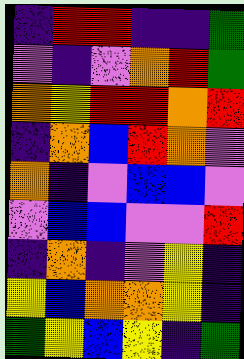[["indigo", "red", "red", "indigo", "indigo", "green"], ["violet", "indigo", "violet", "orange", "red", "green"], ["orange", "yellow", "red", "red", "orange", "red"], ["indigo", "orange", "blue", "red", "orange", "violet"], ["orange", "indigo", "violet", "blue", "blue", "violet"], ["violet", "blue", "blue", "violet", "violet", "red"], ["indigo", "orange", "indigo", "violet", "yellow", "indigo"], ["yellow", "blue", "orange", "orange", "yellow", "indigo"], ["green", "yellow", "blue", "yellow", "indigo", "green"]]